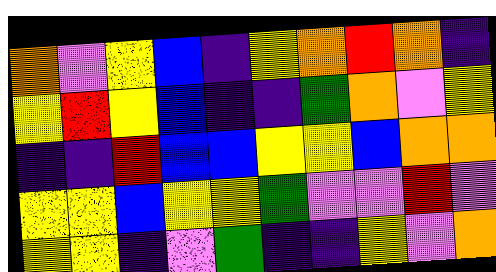[["orange", "violet", "yellow", "blue", "indigo", "yellow", "orange", "red", "orange", "indigo"], ["yellow", "red", "yellow", "blue", "indigo", "indigo", "green", "orange", "violet", "yellow"], ["indigo", "indigo", "red", "blue", "blue", "yellow", "yellow", "blue", "orange", "orange"], ["yellow", "yellow", "blue", "yellow", "yellow", "green", "violet", "violet", "red", "violet"], ["yellow", "yellow", "indigo", "violet", "green", "indigo", "indigo", "yellow", "violet", "orange"]]